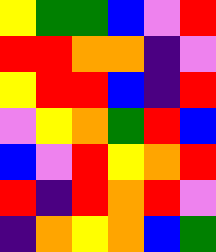[["yellow", "green", "green", "blue", "violet", "red"], ["red", "red", "orange", "orange", "indigo", "violet"], ["yellow", "red", "red", "blue", "indigo", "red"], ["violet", "yellow", "orange", "green", "red", "blue"], ["blue", "violet", "red", "yellow", "orange", "red"], ["red", "indigo", "red", "orange", "red", "violet"], ["indigo", "orange", "yellow", "orange", "blue", "green"]]